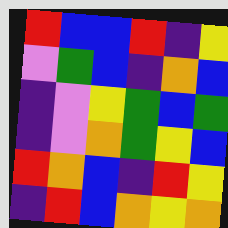[["red", "blue", "blue", "red", "indigo", "yellow"], ["violet", "green", "blue", "indigo", "orange", "blue"], ["indigo", "violet", "yellow", "green", "blue", "green"], ["indigo", "violet", "orange", "green", "yellow", "blue"], ["red", "orange", "blue", "indigo", "red", "yellow"], ["indigo", "red", "blue", "orange", "yellow", "orange"]]